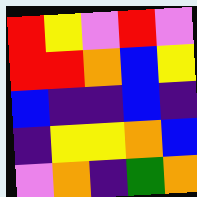[["red", "yellow", "violet", "red", "violet"], ["red", "red", "orange", "blue", "yellow"], ["blue", "indigo", "indigo", "blue", "indigo"], ["indigo", "yellow", "yellow", "orange", "blue"], ["violet", "orange", "indigo", "green", "orange"]]